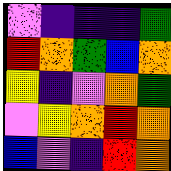[["violet", "indigo", "indigo", "indigo", "green"], ["red", "orange", "green", "blue", "orange"], ["yellow", "indigo", "violet", "orange", "green"], ["violet", "yellow", "orange", "red", "orange"], ["blue", "violet", "indigo", "red", "orange"]]